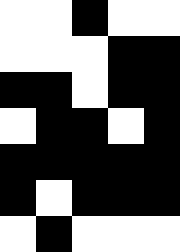[["white", "white", "black", "white", "white"], ["white", "white", "white", "black", "black"], ["black", "black", "white", "black", "black"], ["white", "black", "black", "white", "black"], ["black", "black", "black", "black", "black"], ["black", "white", "black", "black", "black"], ["white", "black", "white", "white", "white"]]